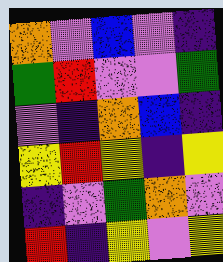[["orange", "violet", "blue", "violet", "indigo"], ["green", "red", "violet", "violet", "green"], ["violet", "indigo", "orange", "blue", "indigo"], ["yellow", "red", "yellow", "indigo", "yellow"], ["indigo", "violet", "green", "orange", "violet"], ["red", "indigo", "yellow", "violet", "yellow"]]